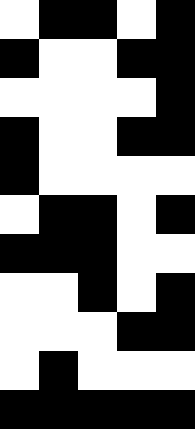[["white", "black", "black", "white", "black"], ["black", "white", "white", "black", "black"], ["white", "white", "white", "white", "black"], ["black", "white", "white", "black", "black"], ["black", "white", "white", "white", "white"], ["white", "black", "black", "white", "black"], ["black", "black", "black", "white", "white"], ["white", "white", "black", "white", "black"], ["white", "white", "white", "black", "black"], ["white", "black", "white", "white", "white"], ["black", "black", "black", "black", "black"]]